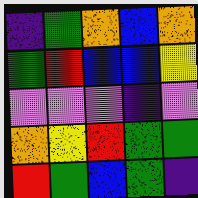[["indigo", "green", "orange", "blue", "orange"], ["green", "red", "blue", "blue", "yellow"], ["violet", "violet", "violet", "indigo", "violet"], ["orange", "yellow", "red", "green", "green"], ["red", "green", "blue", "green", "indigo"]]